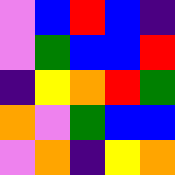[["violet", "blue", "red", "blue", "indigo"], ["violet", "green", "blue", "blue", "red"], ["indigo", "yellow", "orange", "red", "green"], ["orange", "violet", "green", "blue", "blue"], ["violet", "orange", "indigo", "yellow", "orange"]]